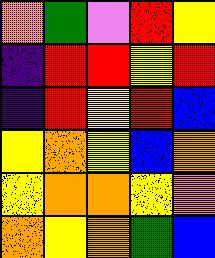[["orange", "green", "violet", "red", "yellow"], ["indigo", "red", "red", "yellow", "red"], ["indigo", "red", "yellow", "red", "blue"], ["yellow", "orange", "yellow", "blue", "orange"], ["yellow", "orange", "orange", "yellow", "orange"], ["orange", "yellow", "orange", "green", "blue"]]